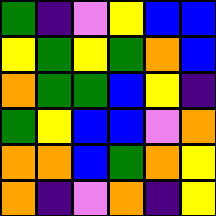[["green", "indigo", "violet", "yellow", "blue", "blue"], ["yellow", "green", "yellow", "green", "orange", "blue"], ["orange", "green", "green", "blue", "yellow", "indigo"], ["green", "yellow", "blue", "blue", "violet", "orange"], ["orange", "orange", "blue", "green", "orange", "yellow"], ["orange", "indigo", "violet", "orange", "indigo", "yellow"]]